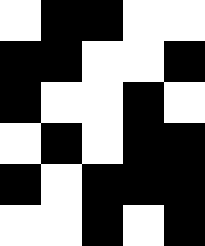[["white", "black", "black", "white", "white"], ["black", "black", "white", "white", "black"], ["black", "white", "white", "black", "white"], ["white", "black", "white", "black", "black"], ["black", "white", "black", "black", "black"], ["white", "white", "black", "white", "black"]]